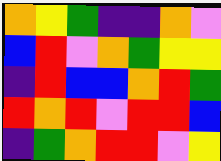[["orange", "yellow", "green", "indigo", "indigo", "orange", "violet"], ["blue", "red", "violet", "orange", "green", "yellow", "yellow"], ["indigo", "red", "blue", "blue", "orange", "red", "green"], ["red", "orange", "red", "violet", "red", "red", "blue"], ["indigo", "green", "orange", "red", "red", "violet", "yellow"]]